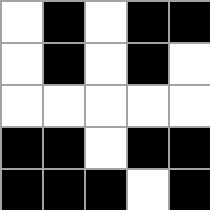[["white", "black", "white", "black", "black"], ["white", "black", "white", "black", "white"], ["white", "white", "white", "white", "white"], ["black", "black", "white", "black", "black"], ["black", "black", "black", "white", "black"]]